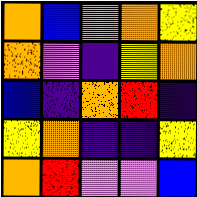[["orange", "blue", "orange", "orange", "yellow"], ["orange", "violet", "indigo", "yellow", "orange"], ["blue", "indigo", "orange", "red", "indigo"], ["yellow", "orange", "indigo", "indigo", "yellow"], ["orange", "red", "violet", "violet", "blue"]]